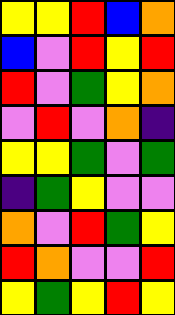[["yellow", "yellow", "red", "blue", "orange"], ["blue", "violet", "red", "yellow", "red"], ["red", "violet", "green", "yellow", "orange"], ["violet", "red", "violet", "orange", "indigo"], ["yellow", "yellow", "green", "violet", "green"], ["indigo", "green", "yellow", "violet", "violet"], ["orange", "violet", "red", "green", "yellow"], ["red", "orange", "violet", "violet", "red"], ["yellow", "green", "yellow", "red", "yellow"]]